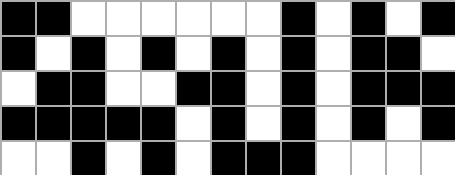[["black", "black", "white", "white", "white", "white", "white", "white", "black", "white", "black", "white", "black"], ["black", "white", "black", "white", "black", "white", "black", "white", "black", "white", "black", "black", "white"], ["white", "black", "black", "white", "white", "black", "black", "white", "black", "white", "black", "black", "black"], ["black", "black", "black", "black", "black", "white", "black", "white", "black", "white", "black", "white", "black"], ["white", "white", "black", "white", "black", "white", "black", "black", "black", "white", "white", "white", "white"]]